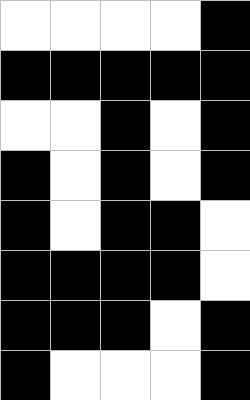[["white", "white", "white", "white", "black"], ["black", "black", "black", "black", "black"], ["white", "white", "black", "white", "black"], ["black", "white", "black", "white", "black"], ["black", "white", "black", "black", "white"], ["black", "black", "black", "black", "white"], ["black", "black", "black", "white", "black"], ["black", "white", "white", "white", "black"]]